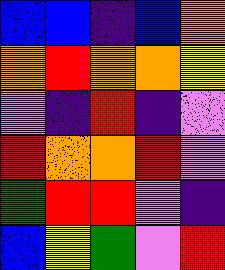[["blue", "blue", "indigo", "blue", "orange"], ["orange", "red", "orange", "orange", "yellow"], ["violet", "indigo", "red", "indigo", "violet"], ["red", "orange", "orange", "red", "violet"], ["green", "red", "red", "violet", "indigo"], ["blue", "yellow", "green", "violet", "red"]]